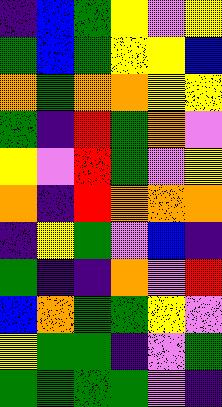[["indigo", "blue", "green", "yellow", "violet", "yellow"], ["green", "blue", "green", "yellow", "yellow", "blue"], ["orange", "green", "orange", "orange", "yellow", "yellow"], ["green", "indigo", "red", "green", "orange", "violet"], ["yellow", "violet", "red", "green", "violet", "yellow"], ["orange", "indigo", "red", "orange", "orange", "orange"], ["indigo", "yellow", "green", "violet", "blue", "indigo"], ["green", "indigo", "indigo", "orange", "violet", "red"], ["blue", "orange", "green", "green", "yellow", "violet"], ["yellow", "green", "green", "indigo", "violet", "green"], ["green", "green", "green", "green", "violet", "indigo"]]